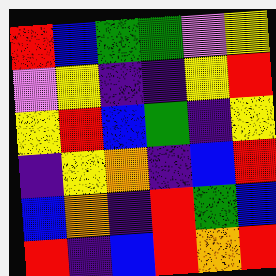[["red", "blue", "green", "green", "violet", "yellow"], ["violet", "yellow", "indigo", "indigo", "yellow", "red"], ["yellow", "red", "blue", "green", "indigo", "yellow"], ["indigo", "yellow", "orange", "indigo", "blue", "red"], ["blue", "orange", "indigo", "red", "green", "blue"], ["red", "indigo", "blue", "red", "orange", "red"]]